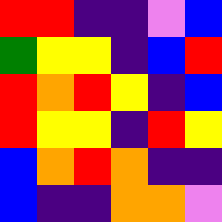[["red", "red", "indigo", "indigo", "violet", "blue"], ["green", "yellow", "yellow", "indigo", "blue", "red"], ["red", "orange", "red", "yellow", "indigo", "blue"], ["red", "yellow", "yellow", "indigo", "red", "yellow"], ["blue", "orange", "red", "orange", "indigo", "indigo"], ["blue", "indigo", "indigo", "orange", "orange", "violet"]]